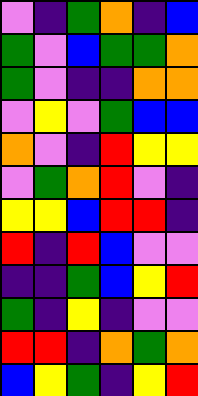[["violet", "indigo", "green", "orange", "indigo", "blue"], ["green", "violet", "blue", "green", "green", "orange"], ["green", "violet", "indigo", "indigo", "orange", "orange"], ["violet", "yellow", "violet", "green", "blue", "blue"], ["orange", "violet", "indigo", "red", "yellow", "yellow"], ["violet", "green", "orange", "red", "violet", "indigo"], ["yellow", "yellow", "blue", "red", "red", "indigo"], ["red", "indigo", "red", "blue", "violet", "violet"], ["indigo", "indigo", "green", "blue", "yellow", "red"], ["green", "indigo", "yellow", "indigo", "violet", "violet"], ["red", "red", "indigo", "orange", "green", "orange"], ["blue", "yellow", "green", "indigo", "yellow", "red"]]